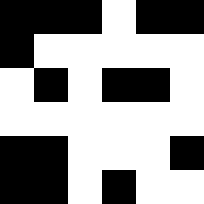[["black", "black", "black", "white", "black", "black"], ["black", "white", "white", "white", "white", "white"], ["white", "black", "white", "black", "black", "white"], ["white", "white", "white", "white", "white", "white"], ["black", "black", "white", "white", "white", "black"], ["black", "black", "white", "black", "white", "white"]]